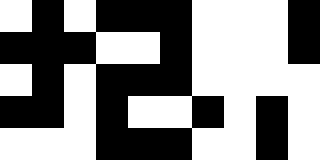[["white", "black", "white", "black", "black", "black", "white", "white", "white", "black"], ["black", "black", "black", "white", "white", "black", "white", "white", "white", "black"], ["white", "black", "white", "black", "black", "black", "white", "white", "white", "white"], ["black", "black", "white", "black", "white", "white", "black", "white", "black", "white"], ["white", "white", "white", "black", "black", "black", "white", "white", "black", "white"]]